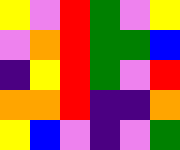[["yellow", "violet", "red", "green", "violet", "yellow"], ["violet", "orange", "red", "green", "green", "blue"], ["indigo", "yellow", "red", "green", "violet", "red"], ["orange", "orange", "red", "indigo", "indigo", "orange"], ["yellow", "blue", "violet", "indigo", "violet", "green"]]